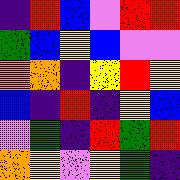[["indigo", "red", "blue", "violet", "red", "red"], ["green", "blue", "yellow", "blue", "violet", "violet"], ["orange", "orange", "indigo", "yellow", "red", "yellow"], ["blue", "indigo", "red", "indigo", "yellow", "blue"], ["violet", "green", "indigo", "red", "green", "red"], ["orange", "yellow", "violet", "yellow", "green", "indigo"]]